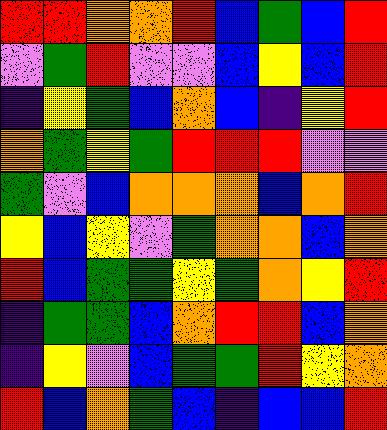[["red", "red", "orange", "orange", "red", "blue", "green", "blue", "red"], ["violet", "green", "red", "violet", "violet", "blue", "yellow", "blue", "red"], ["indigo", "yellow", "green", "blue", "orange", "blue", "indigo", "yellow", "red"], ["orange", "green", "yellow", "green", "red", "red", "red", "violet", "violet"], ["green", "violet", "blue", "orange", "orange", "orange", "blue", "orange", "red"], ["yellow", "blue", "yellow", "violet", "green", "orange", "orange", "blue", "orange"], ["red", "blue", "green", "green", "yellow", "green", "orange", "yellow", "red"], ["indigo", "green", "green", "blue", "orange", "red", "red", "blue", "orange"], ["indigo", "yellow", "violet", "blue", "green", "green", "red", "yellow", "orange"], ["red", "blue", "orange", "green", "blue", "indigo", "blue", "blue", "red"]]